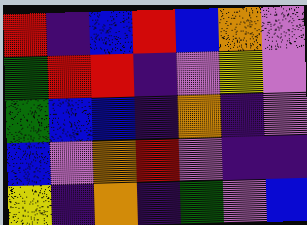[["red", "indigo", "blue", "red", "blue", "orange", "violet"], ["green", "red", "red", "indigo", "violet", "yellow", "violet"], ["green", "blue", "blue", "indigo", "orange", "indigo", "violet"], ["blue", "violet", "orange", "red", "violet", "indigo", "indigo"], ["yellow", "indigo", "orange", "indigo", "green", "violet", "blue"]]